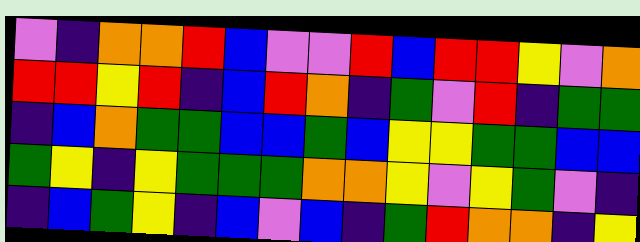[["violet", "indigo", "orange", "orange", "red", "blue", "violet", "violet", "red", "blue", "red", "red", "yellow", "violet", "orange"], ["red", "red", "yellow", "red", "indigo", "blue", "red", "orange", "indigo", "green", "violet", "red", "indigo", "green", "green"], ["indigo", "blue", "orange", "green", "green", "blue", "blue", "green", "blue", "yellow", "yellow", "green", "green", "blue", "blue"], ["green", "yellow", "indigo", "yellow", "green", "green", "green", "orange", "orange", "yellow", "violet", "yellow", "green", "violet", "indigo"], ["indigo", "blue", "green", "yellow", "indigo", "blue", "violet", "blue", "indigo", "green", "red", "orange", "orange", "indigo", "yellow"]]